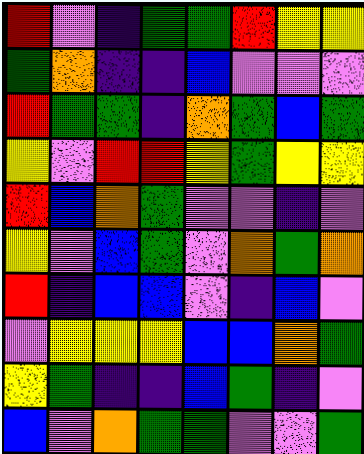[["red", "violet", "indigo", "green", "green", "red", "yellow", "yellow"], ["green", "orange", "indigo", "indigo", "blue", "violet", "violet", "violet"], ["red", "green", "green", "indigo", "orange", "green", "blue", "green"], ["yellow", "violet", "red", "red", "yellow", "green", "yellow", "yellow"], ["red", "blue", "orange", "green", "violet", "violet", "indigo", "violet"], ["yellow", "violet", "blue", "green", "violet", "orange", "green", "orange"], ["red", "indigo", "blue", "blue", "violet", "indigo", "blue", "violet"], ["violet", "yellow", "yellow", "yellow", "blue", "blue", "orange", "green"], ["yellow", "green", "indigo", "indigo", "blue", "green", "indigo", "violet"], ["blue", "violet", "orange", "green", "green", "violet", "violet", "green"]]